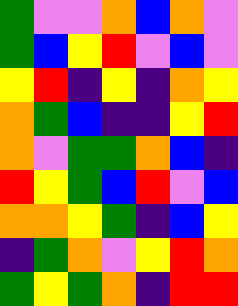[["green", "violet", "violet", "orange", "blue", "orange", "violet"], ["green", "blue", "yellow", "red", "violet", "blue", "violet"], ["yellow", "red", "indigo", "yellow", "indigo", "orange", "yellow"], ["orange", "green", "blue", "indigo", "indigo", "yellow", "red"], ["orange", "violet", "green", "green", "orange", "blue", "indigo"], ["red", "yellow", "green", "blue", "red", "violet", "blue"], ["orange", "orange", "yellow", "green", "indigo", "blue", "yellow"], ["indigo", "green", "orange", "violet", "yellow", "red", "orange"], ["green", "yellow", "green", "orange", "indigo", "red", "red"]]